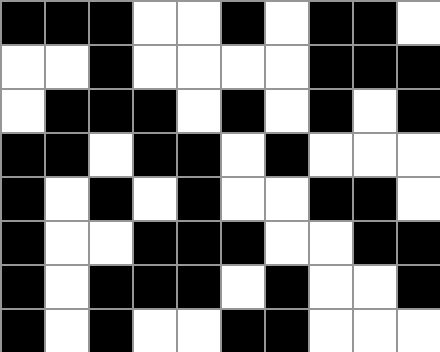[["black", "black", "black", "white", "white", "black", "white", "black", "black", "white"], ["white", "white", "black", "white", "white", "white", "white", "black", "black", "black"], ["white", "black", "black", "black", "white", "black", "white", "black", "white", "black"], ["black", "black", "white", "black", "black", "white", "black", "white", "white", "white"], ["black", "white", "black", "white", "black", "white", "white", "black", "black", "white"], ["black", "white", "white", "black", "black", "black", "white", "white", "black", "black"], ["black", "white", "black", "black", "black", "white", "black", "white", "white", "black"], ["black", "white", "black", "white", "white", "black", "black", "white", "white", "white"]]